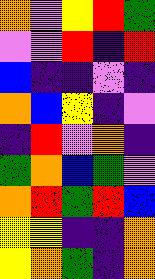[["orange", "violet", "yellow", "red", "green"], ["violet", "violet", "red", "indigo", "red"], ["blue", "indigo", "indigo", "violet", "indigo"], ["orange", "blue", "yellow", "indigo", "violet"], ["indigo", "red", "violet", "orange", "indigo"], ["green", "orange", "blue", "green", "violet"], ["orange", "red", "green", "red", "blue"], ["yellow", "yellow", "indigo", "indigo", "orange"], ["yellow", "orange", "green", "indigo", "orange"]]